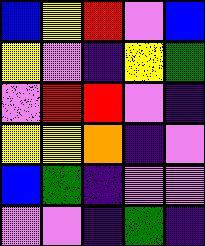[["blue", "yellow", "red", "violet", "blue"], ["yellow", "violet", "indigo", "yellow", "green"], ["violet", "red", "red", "violet", "indigo"], ["yellow", "yellow", "orange", "indigo", "violet"], ["blue", "green", "indigo", "violet", "violet"], ["violet", "violet", "indigo", "green", "indigo"]]